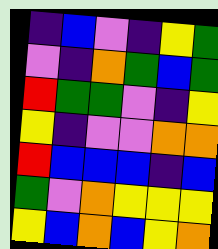[["indigo", "blue", "violet", "indigo", "yellow", "green"], ["violet", "indigo", "orange", "green", "blue", "green"], ["red", "green", "green", "violet", "indigo", "yellow"], ["yellow", "indigo", "violet", "violet", "orange", "orange"], ["red", "blue", "blue", "blue", "indigo", "blue"], ["green", "violet", "orange", "yellow", "yellow", "yellow"], ["yellow", "blue", "orange", "blue", "yellow", "orange"]]